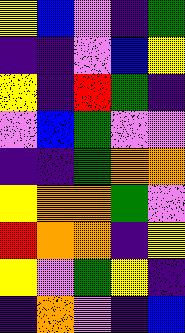[["yellow", "blue", "violet", "indigo", "green"], ["indigo", "indigo", "violet", "blue", "yellow"], ["yellow", "indigo", "red", "green", "indigo"], ["violet", "blue", "green", "violet", "violet"], ["indigo", "indigo", "green", "orange", "orange"], ["yellow", "orange", "orange", "green", "violet"], ["red", "orange", "orange", "indigo", "yellow"], ["yellow", "violet", "green", "yellow", "indigo"], ["indigo", "orange", "violet", "indigo", "blue"]]